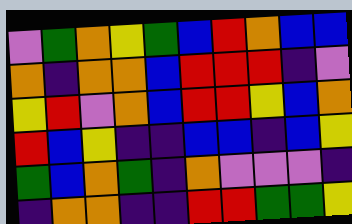[["violet", "green", "orange", "yellow", "green", "blue", "red", "orange", "blue", "blue"], ["orange", "indigo", "orange", "orange", "blue", "red", "red", "red", "indigo", "violet"], ["yellow", "red", "violet", "orange", "blue", "red", "red", "yellow", "blue", "orange"], ["red", "blue", "yellow", "indigo", "indigo", "blue", "blue", "indigo", "blue", "yellow"], ["green", "blue", "orange", "green", "indigo", "orange", "violet", "violet", "violet", "indigo"], ["indigo", "orange", "orange", "indigo", "indigo", "red", "red", "green", "green", "yellow"]]